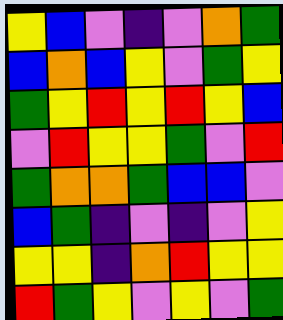[["yellow", "blue", "violet", "indigo", "violet", "orange", "green"], ["blue", "orange", "blue", "yellow", "violet", "green", "yellow"], ["green", "yellow", "red", "yellow", "red", "yellow", "blue"], ["violet", "red", "yellow", "yellow", "green", "violet", "red"], ["green", "orange", "orange", "green", "blue", "blue", "violet"], ["blue", "green", "indigo", "violet", "indigo", "violet", "yellow"], ["yellow", "yellow", "indigo", "orange", "red", "yellow", "yellow"], ["red", "green", "yellow", "violet", "yellow", "violet", "green"]]